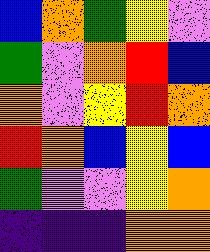[["blue", "orange", "green", "yellow", "violet"], ["green", "violet", "orange", "red", "blue"], ["orange", "violet", "yellow", "red", "orange"], ["red", "orange", "blue", "yellow", "blue"], ["green", "violet", "violet", "yellow", "orange"], ["indigo", "indigo", "indigo", "orange", "orange"]]